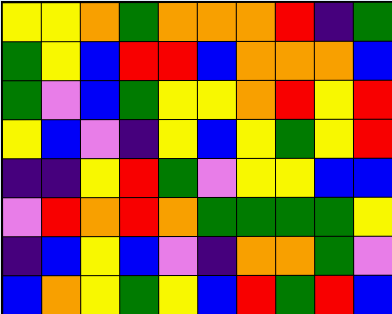[["yellow", "yellow", "orange", "green", "orange", "orange", "orange", "red", "indigo", "green"], ["green", "yellow", "blue", "red", "red", "blue", "orange", "orange", "orange", "blue"], ["green", "violet", "blue", "green", "yellow", "yellow", "orange", "red", "yellow", "red"], ["yellow", "blue", "violet", "indigo", "yellow", "blue", "yellow", "green", "yellow", "red"], ["indigo", "indigo", "yellow", "red", "green", "violet", "yellow", "yellow", "blue", "blue"], ["violet", "red", "orange", "red", "orange", "green", "green", "green", "green", "yellow"], ["indigo", "blue", "yellow", "blue", "violet", "indigo", "orange", "orange", "green", "violet"], ["blue", "orange", "yellow", "green", "yellow", "blue", "red", "green", "red", "blue"]]